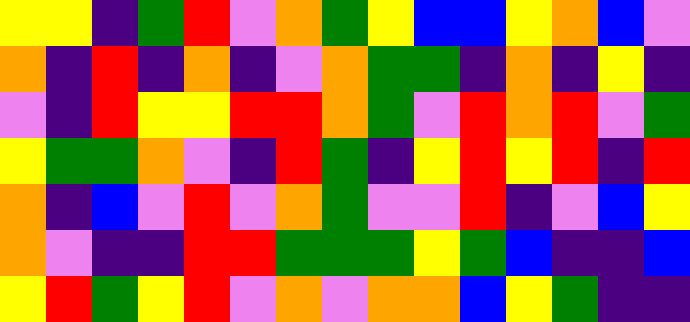[["yellow", "yellow", "indigo", "green", "red", "violet", "orange", "green", "yellow", "blue", "blue", "yellow", "orange", "blue", "violet"], ["orange", "indigo", "red", "indigo", "orange", "indigo", "violet", "orange", "green", "green", "indigo", "orange", "indigo", "yellow", "indigo"], ["violet", "indigo", "red", "yellow", "yellow", "red", "red", "orange", "green", "violet", "red", "orange", "red", "violet", "green"], ["yellow", "green", "green", "orange", "violet", "indigo", "red", "green", "indigo", "yellow", "red", "yellow", "red", "indigo", "red"], ["orange", "indigo", "blue", "violet", "red", "violet", "orange", "green", "violet", "violet", "red", "indigo", "violet", "blue", "yellow"], ["orange", "violet", "indigo", "indigo", "red", "red", "green", "green", "green", "yellow", "green", "blue", "indigo", "indigo", "blue"], ["yellow", "red", "green", "yellow", "red", "violet", "orange", "violet", "orange", "orange", "blue", "yellow", "green", "indigo", "indigo"]]